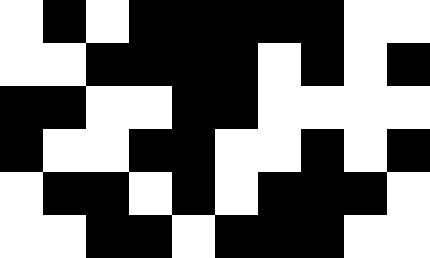[["white", "black", "white", "black", "black", "black", "black", "black", "white", "white"], ["white", "white", "black", "black", "black", "black", "white", "black", "white", "black"], ["black", "black", "white", "white", "black", "black", "white", "white", "white", "white"], ["black", "white", "white", "black", "black", "white", "white", "black", "white", "black"], ["white", "black", "black", "white", "black", "white", "black", "black", "black", "white"], ["white", "white", "black", "black", "white", "black", "black", "black", "white", "white"]]